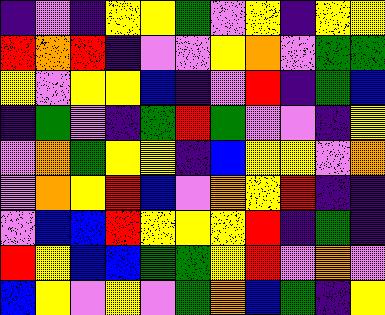[["indigo", "violet", "indigo", "yellow", "yellow", "green", "violet", "yellow", "indigo", "yellow", "yellow"], ["red", "orange", "red", "indigo", "violet", "violet", "yellow", "orange", "violet", "green", "green"], ["yellow", "violet", "yellow", "yellow", "blue", "indigo", "violet", "red", "indigo", "green", "blue"], ["indigo", "green", "violet", "indigo", "green", "red", "green", "violet", "violet", "indigo", "yellow"], ["violet", "orange", "green", "yellow", "yellow", "indigo", "blue", "yellow", "yellow", "violet", "orange"], ["violet", "orange", "yellow", "red", "blue", "violet", "orange", "yellow", "red", "indigo", "indigo"], ["violet", "blue", "blue", "red", "yellow", "yellow", "yellow", "red", "indigo", "green", "indigo"], ["red", "yellow", "blue", "blue", "green", "green", "yellow", "red", "violet", "orange", "violet"], ["blue", "yellow", "violet", "yellow", "violet", "green", "orange", "blue", "green", "indigo", "yellow"]]